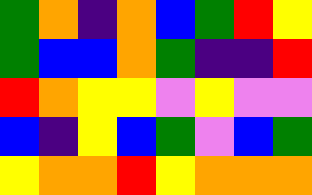[["green", "orange", "indigo", "orange", "blue", "green", "red", "yellow"], ["green", "blue", "blue", "orange", "green", "indigo", "indigo", "red"], ["red", "orange", "yellow", "yellow", "violet", "yellow", "violet", "violet"], ["blue", "indigo", "yellow", "blue", "green", "violet", "blue", "green"], ["yellow", "orange", "orange", "red", "yellow", "orange", "orange", "orange"]]